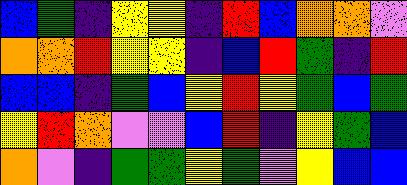[["blue", "green", "indigo", "yellow", "yellow", "indigo", "red", "blue", "orange", "orange", "violet"], ["orange", "orange", "red", "yellow", "yellow", "indigo", "blue", "red", "green", "indigo", "red"], ["blue", "blue", "indigo", "green", "blue", "yellow", "red", "yellow", "green", "blue", "green"], ["yellow", "red", "orange", "violet", "violet", "blue", "red", "indigo", "yellow", "green", "blue"], ["orange", "violet", "indigo", "green", "green", "yellow", "green", "violet", "yellow", "blue", "blue"]]